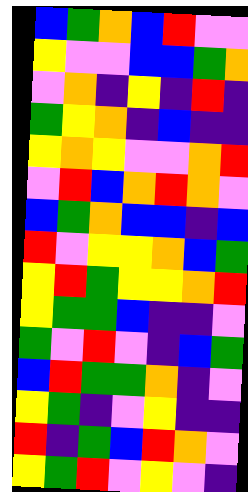[["blue", "green", "orange", "blue", "red", "violet", "violet"], ["yellow", "violet", "violet", "blue", "blue", "green", "orange"], ["violet", "orange", "indigo", "yellow", "indigo", "red", "indigo"], ["green", "yellow", "orange", "indigo", "blue", "indigo", "indigo"], ["yellow", "orange", "yellow", "violet", "violet", "orange", "red"], ["violet", "red", "blue", "orange", "red", "orange", "violet"], ["blue", "green", "orange", "blue", "blue", "indigo", "blue"], ["red", "violet", "yellow", "yellow", "orange", "blue", "green"], ["yellow", "red", "green", "yellow", "yellow", "orange", "red"], ["yellow", "green", "green", "blue", "indigo", "indigo", "violet"], ["green", "violet", "red", "violet", "indigo", "blue", "green"], ["blue", "red", "green", "green", "orange", "indigo", "violet"], ["yellow", "green", "indigo", "violet", "yellow", "indigo", "indigo"], ["red", "indigo", "green", "blue", "red", "orange", "violet"], ["yellow", "green", "red", "violet", "yellow", "violet", "indigo"]]